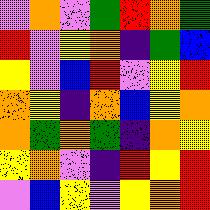[["violet", "orange", "violet", "green", "red", "orange", "green"], ["red", "violet", "yellow", "orange", "indigo", "green", "blue"], ["yellow", "violet", "blue", "red", "violet", "yellow", "red"], ["orange", "yellow", "indigo", "orange", "blue", "yellow", "orange"], ["orange", "green", "orange", "green", "indigo", "orange", "yellow"], ["yellow", "orange", "violet", "indigo", "red", "yellow", "red"], ["violet", "blue", "yellow", "violet", "yellow", "orange", "red"]]